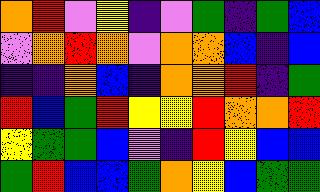[["orange", "red", "violet", "yellow", "indigo", "violet", "green", "indigo", "green", "blue"], ["violet", "orange", "red", "orange", "violet", "orange", "orange", "blue", "indigo", "blue"], ["indigo", "indigo", "orange", "blue", "indigo", "orange", "orange", "red", "indigo", "green"], ["red", "blue", "green", "red", "yellow", "yellow", "red", "orange", "orange", "red"], ["yellow", "green", "green", "blue", "violet", "indigo", "red", "yellow", "blue", "blue"], ["green", "red", "blue", "blue", "green", "orange", "yellow", "blue", "green", "green"]]